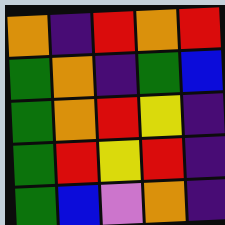[["orange", "indigo", "red", "orange", "red"], ["green", "orange", "indigo", "green", "blue"], ["green", "orange", "red", "yellow", "indigo"], ["green", "red", "yellow", "red", "indigo"], ["green", "blue", "violet", "orange", "indigo"]]